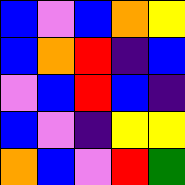[["blue", "violet", "blue", "orange", "yellow"], ["blue", "orange", "red", "indigo", "blue"], ["violet", "blue", "red", "blue", "indigo"], ["blue", "violet", "indigo", "yellow", "yellow"], ["orange", "blue", "violet", "red", "green"]]